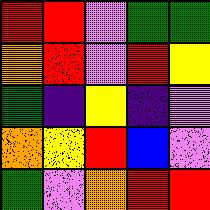[["red", "red", "violet", "green", "green"], ["orange", "red", "violet", "red", "yellow"], ["green", "indigo", "yellow", "indigo", "violet"], ["orange", "yellow", "red", "blue", "violet"], ["green", "violet", "orange", "red", "red"]]